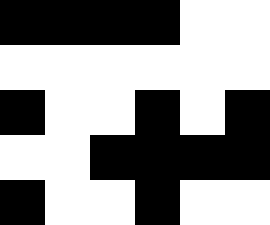[["black", "black", "black", "black", "white", "white"], ["white", "white", "white", "white", "white", "white"], ["black", "white", "white", "black", "white", "black"], ["white", "white", "black", "black", "black", "black"], ["black", "white", "white", "black", "white", "white"]]